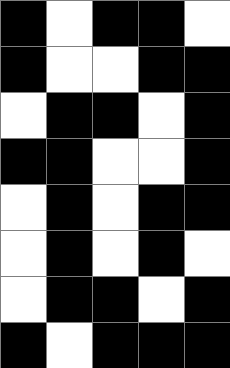[["black", "white", "black", "black", "white"], ["black", "white", "white", "black", "black"], ["white", "black", "black", "white", "black"], ["black", "black", "white", "white", "black"], ["white", "black", "white", "black", "black"], ["white", "black", "white", "black", "white"], ["white", "black", "black", "white", "black"], ["black", "white", "black", "black", "black"]]